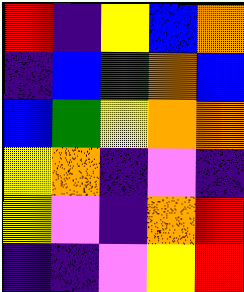[["red", "indigo", "yellow", "blue", "orange"], ["indigo", "blue", "green", "orange", "blue"], ["blue", "green", "yellow", "orange", "orange"], ["yellow", "orange", "indigo", "violet", "indigo"], ["yellow", "violet", "indigo", "orange", "red"], ["indigo", "indigo", "violet", "yellow", "red"]]